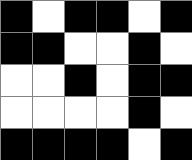[["black", "white", "black", "black", "white", "black"], ["black", "black", "white", "white", "black", "white"], ["white", "white", "black", "white", "black", "black"], ["white", "white", "white", "white", "black", "white"], ["black", "black", "black", "black", "white", "black"]]